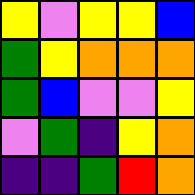[["yellow", "violet", "yellow", "yellow", "blue"], ["green", "yellow", "orange", "orange", "orange"], ["green", "blue", "violet", "violet", "yellow"], ["violet", "green", "indigo", "yellow", "orange"], ["indigo", "indigo", "green", "red", "orange"]]